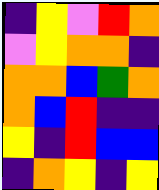[["indigo", "yellow", "violet", "red", "orange"], ["violet", "yellow", "orange", "orange", "indigo"], ["orange", "orange", "blue", "green", "orange"], ["orange", "blue", "red", "indigo", "indigo"], ["yellow", "indigo", "red", "blue", "blue"], ["indigo", "orange", "yellow", "indigo", "yellow"]]